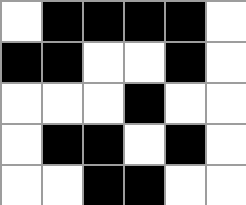[["white", "black", "black", "black", "black", "white"], ["black", "black", "white", "white", "black", "white"], ["white", "white", "white", "black", "white", "white"], ["white", "black", "black", "white", "black", "white"], ["white", "white", "black", "black", "white", "white"]]